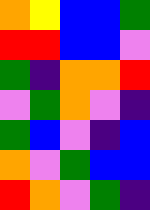[["orange", "yellow", "blue", "blue", "green"], ["red", "red", "blue", "blue", "violet"], ["green", "indigo", "orange", "orange", "red"], ["violet", "green", "orange", "violet", "indigo"], ["green", "blue", "violet", "indigo", "blue"], ["orange", "violet", "green", "blue", "blue"], ["red", "orange", "violet", "green", "indigo"]]